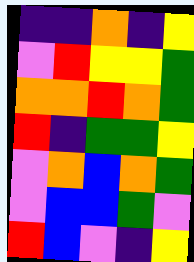[["indigo", "indigo", "orange", "indigo", "yellow"], ["violet", "red", "yellow", "yellow", "green"], ["orange", "orange", "red", "orange", "green"], ["red", "indigo", "green", "green", "yellow"], ["violet", "orange", "blue", "orange", "green"], ["violet", "blue", "blue", "green", "violet"], ["red", "blue", "violet", "indigo", "yellow"]]